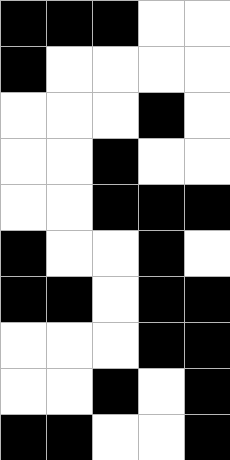[["black", "black", "black", "white", "white"], ["black", "white", "white", "white", "white"], ["white", "white", "white", "black", "white"], ["white", "white", "black", "white", "white"], ["white", "white", "black", "black", "black"], ["black", "white", "white", "black", "white"], ["black", "black", "white", "black", "black"], ["white", "white", "white", "black", "black"], ["white", "white", "black", "white", "black"], ["black", "black", "white", "white", "black"]]